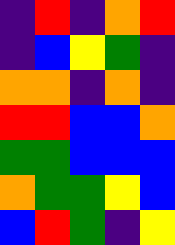[["indigo", "red", "indigo", "orange", "red"], ["indigo", "blue", "yellow", "green", "indigo"], ["orange", "orange", "indigo", "orange", "indigo"], ["red", "red", "blue", "blue", "orange"], ["green", "green", "blue", "blue", "blue"], ["orange", "green", "green", "yellow", "blue"], ["blue", "red", "green", "indigo", "yellow"]]